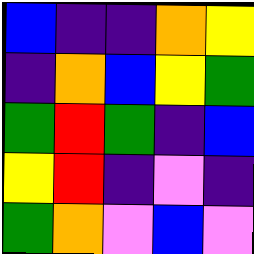[["blue", "indigo", "indigo", "orange", "yellow"], ["indigo", "orange", "blue", "yellow", "green"], ["green", "red", "green", "indigo", "blue"], ["yellow", "red", "indigo", "violet", "indigo"], ["green", "orange", "violet", "blue", "violet"]]